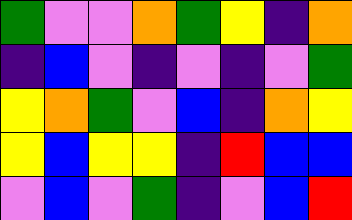[["green", "violet", "violet", "orange", "green", "yellow", "indigo", "orange"], ["indigo", "blue", "violet", "indigo", "violet", "indigo", "violet", "green"], ["yellow", "orange", "green", "violet", "blue", "indigo", "orange", "yellow"], ["yellow", "blue", "yellow", "yellow", "indigo", "red", "blue", "blue"], ["violet", "blue", "violet", "green", "indigo", "violet", "blue", "red"]]